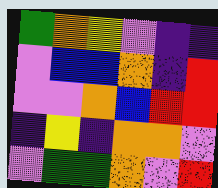[["green", "orange", "yellow", "violet", "indigo", "indigo"], ["violet", "blue", "blue", "orange", "indigo", "red"], ["violet", "violet", "orange", "blue", "red", "red"], ["indigo", "yellow", "indigo", "orange", "orange", "violet"], ["violet", "green", "green", "orange", "violet", "red"]]